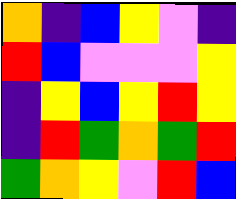[["orange", "indigo", "blue", "yellow", "violet", "indigo"], ["red", "blue", "violet", "violet", "violet", "yellow"], ["indigo", "yellow", "blue", "yellow", "red", "yellow"], ["indigo", "red", "green", "orange", "green", "red"], ["green", "orange", "yellow", "violet", "red", "blue"]]